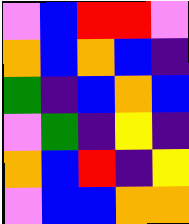[["violet", "blue", "red", "red", "violet"], ["orange", "blue", "orange", "blue", "indigo"], ["green", "indigo", "blue", "orange", "blue"], ["violet", "green", "indigo", "yellow", "indigo"], ["orange", "blue", "red", "indigo", "yellow"], ["violet", "blue", "blue", "orange", "orange"]]